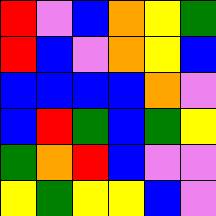[["red", "violet", "blue", "orange", "yellow", "green"], ["red", "blue", "violet", "orange", "yellow", "blue"], ["blue", "blue", "blue", "blue", "orange", "violet"], ["blue", "red", "green", "blue", "green", "yellow"], ["green", "orange", "red", "blue", "violet", "violet"], ["yellow", "green", "yellow", "yellow", "blue", "violet"]]